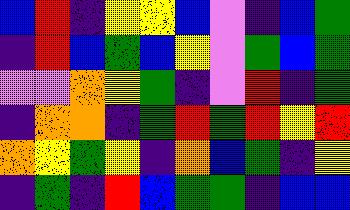[["blue", "red", "indigo", "yellow", "yellow", "blue", "violet", "indigo", "blue", "green"], ["indigo", "red", "blue", "green", "blue", "yellow", "violet", "green", "blue", "green"], ["violet", "violet", "orange", "yellow", "green", "indigo", "violet", "red", "indigo", "green"], ["indigo", "orange", "orange", "indigo", "green", "red", "green", "red", "yellow", "red"], ["orange", "yellow", "green", "yellow", "indigo", "orange", "blue", "green", "indigo", "yellow"], ["indigo", "green", "indigo", "red", "blue", "green", "green", "indigo", "blue", "blue"]]